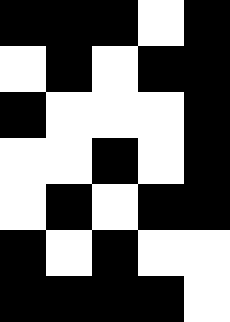[["black", "black", "black", "white", "black"], ["white", "black", "white", "black", "black"], ["black", "white", "white", "white", "black"], ["white", "white", "black", "white", "black"], ["white", "black", "white", "black", "black"], ["black", "white", "black", "white", "white"], ["black", "black", "black", "black", "white"]]